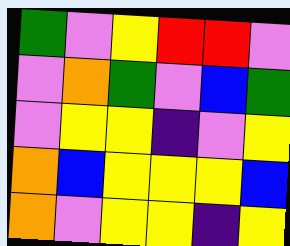[["green", "violet", "yellow", "red", "red", "violet"], ["violet", "orange", "green", "violet", "blue", "green"], ["violet", "yellow", "yellow", "indigo", "violet", "yellow"], ["orange", "blue", "yellow", "yellow", "yellow", "blue"], ["orange", "violet", "yellow", "yellow", "indigo", "yellow"]]